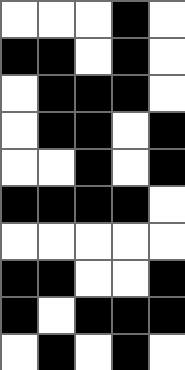[["white", "white", "white", "black", "white"], ["black", "black", "white", "black", "white"], ["white", "black", "black", "black", "white"], ["white", "black", "black", "white", "black"], ["white", "white", "black", "white", "black"], ["black", "black", "black", "black", "white"], ["white", "white", "white", "white", "white"], ["black", "black", "white", "white", "black"], ["black", "white", "black", "black", "black"], ["white", "black", "white", "black", "white"]]